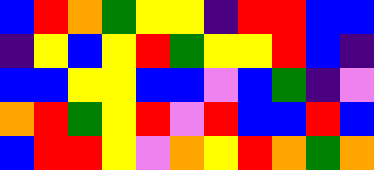[["blue", "red", "orange", "green", "yellow", "yellow", "indigo", "red", "red", "blue", "blue"], ["indigo", "yellow", "blue", "yellow", "red", "green", "yellow", "yellow", "red", "blue", "indigo"], ["blue", "blue", "yellow", "yellow", "blue", "blue", "violet", "blue", "green", "indigo", "violet"], ["orange", "red", "green", "yellow", "red", "violet", "red", "blue", "blue", "red", "blue"], ["blue", "red", "red", "yellow", "violet", "orange", "yellow", "red", "orange", "green", "orange"]]